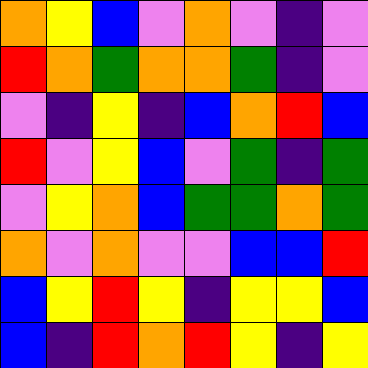[["orange", "yellow", "blue", "violet", "orange", "violet", "indigo", "violet"], ["red", "orange", "green", "orange", "orange", "green", "indigo", "violet"], ["violet", "indigo", "yellow", "indigo", "blue", "orange", "red", "blue"], ["red", "violet", "yellow", "blue", "violet", "green", "indigo", "green"], ["violet", "yellow", "orange", "blue", "green", "green", "orange", "green"], ["orange", "violet", "orange", "violet", "violet", "blue", "blue", "red"], ["blue", "yellow", "red", "yellow", "indigo", "yellow", "yellow", "blue"], ["blue", "indigo", "red", "orange", "red", "yellow", "indigo", "yellow"]]